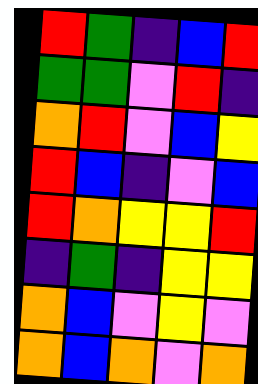[["red", "green", "indigo", "blue", "red"], ["green", "green", "violet", "red", "indigo"], ["orange", "red", "violet", "blue", "yellow"], ["red", "blue", "indigo", "violet", "blue"], ["red", "orange", "yellow", "yellow", "red"], ["indigo", "green", "indigo", "yellow", "yellow"], ["orange", "blue", "violet", "yellow", "violet"], ["orange", "blue", "orange", "violet", "orange"]]